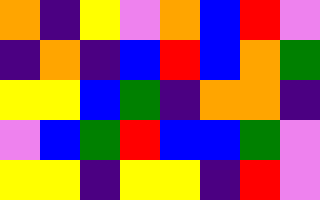[["orange", "indigo", "yellow", "violet", "orange", "blue", "red", "violet"], ["indigo", "orange", "indigo", "blue", "red", "blue", "orange", "green"], ["yellow", "yellow", "blue", "green", "indigo", "orange", "orange", "indigo"], ["violet", "blue", "green", "red", "blue", "blue", "green", "violet"], ["yellow", "yellow", "indigo", "yellow", "yellow", "indigo", "red", "violet"]]